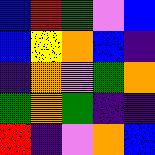[["blue", "red", "green", "violet", "blue"], ["blue", "yellow", "orange", "blue", "indigo"], ["indigo", "orange", "violet", "green", "orange"], ["green", "orange", "green", "indigo", "indigo"], ["red", "indigo", "violet", "orange", "blue"]]